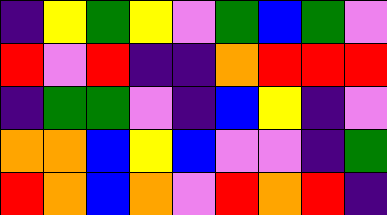[["indigo", "yellow", "green", "yellow", "violet", "green", "blue", "green", "violet"], ["red", "violet", "red", "indigo", "indigo", "orange", "red", "red", "red"], ["indigo", "green", "green", "violet", "indigo", "blue", "yellow", "indigo", "violet"], ["orange", "orange", "blue", "yellow", "blue", "violet", "violet", "indigo", "green"], ["red", "orange", "blue", "orange", "violet", "red", "orange", "red", "indigo"]]